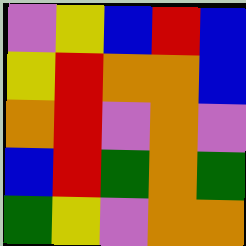[["violet", "yellow", "blue", "red", "blue"], ["yellow", "red", "orange", "orange", "blue"], ["orange", "red", "violet", "orange", "violet"], ["blue", "red", "green", "orange", "green"], ["green", "yellow", "violet", "orange", "orange"]]